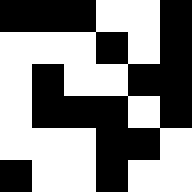[["black", "black", "black", "white", "white", "black"], ["white", "white", "white", "black", "white", "black"], ["white", "black", "white", "white", "black", "black"], ["white", "black", "black", "black", "white", "black"], ["white", "white", "white", "black", "black", "white"], ["black", "white", "white", "black", "white", "white"]]